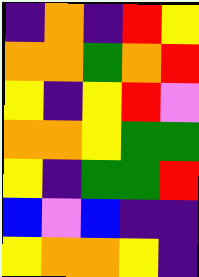[["indigo", "orange", "indigo", "red", "yellow"], ["orange", "orange", "green", "orange", "red"], ["yellow", "indigo", "yellow", "red", "violet"], ["orange", "orange", "yellow", "green", "green"], ["yellow", "indigo", "green", "green", "red"], ["blue", "violet", "blue", "indigo", "indigo"], ["yellow", "orange", "orange", "yellow", "indigo"]]